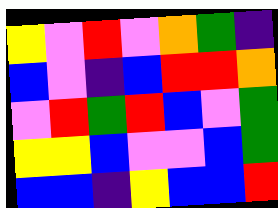[["yellow", "violet", "red", "violet", "orange", "green", "indigo"], ["blue", "violet", "indigo", "blue", "red", "red", "orange"], ["violet", "red", "green", "red", "blue", "violet", "green"], ["yellow", "yellow", "blue", "violet", "violet", "blue", "green"], ["blue", "blue", "indigo", "yellow", "blue", "blue", "red"]]